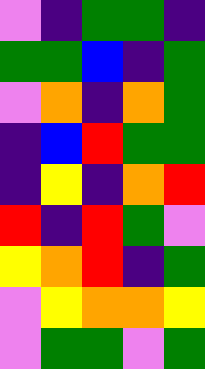[["violet", "indigo", "green", "green", "indigo"], ["green", "green", "blue", "indigo", "green"], ["violet", "orange", "indigo", "orange", "green"], ["indigo", "blue", "red", "green", "green"], ["indigo", "yellow", "indigo", "orange", "red"], ["red", "indigo", "red", "green", "violet"], ["yellow", "orange", "red", "indigo", "green"], ["violet", "yellow", "orange", "orange", "yellow"], ["violet", "green", "green", "violet", "green"]]